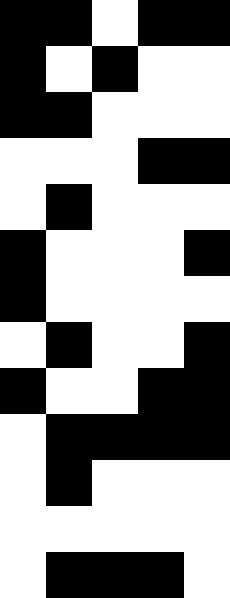[["black", "black", "white", "black", "black"], ["black", "white", "black", "white", "white"], ["black", "black", "white", "white", "white"], ["white", "white", "white", "black", "black"], ["white", "black", "white", "white", "white"], ["black", "white", "white", "white", "black"], ["black", "white", "white", "white", "white"], ["white", "black", "white", "white", "black"], ["black", "white", "white", "black", "black"], ["white", "black", "black", "black", "black"], ["white", "black", "white", "white", "white"], ["white", "white", "white", "white", "white"], ["white", "black", "black", "black", "white"]]